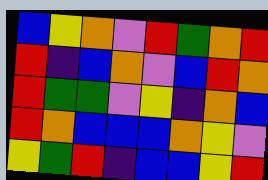[["blue", "yellow", "orange", "violet", "red", "green", "orange", "red"], ["red", "indigo", "blue", "orange", "violet", "blue", "red", "orange"], ["red", "green", "green", "violet", "yellow", "indigo", "orange", "blue"], ["red", "orange", "blue", "blue", "blue", "orange", "yellow", "violet"], ["yellow", "green", "red", "indigo", "blue", "blue", "yellow", "red"]]